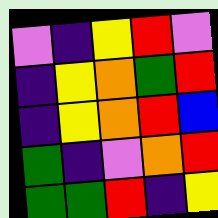[["violet", "indigo", "yellow", "red", "violet"], ["indigo", "yellow", "orange", "green", "red"], ["indigo", "yellow", "orange", "red", "blue"], ["green", "indigo", "violet", "orange", "red"], ["green", "green", "red", "indigo", "yellow"]]